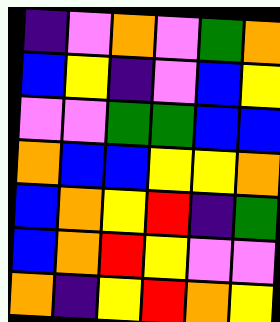[["indigo", "violet", "orange", "violet", "green", "orange"], ["blue", "yellow", "indigo", "violet", "blue", "yellow"], ["violet", "violet", "green", "green", "blue", "blue"], ["orange", "blue", "blue", "yellow", "yellow", "orange"], ["blue", "orange", "yellow", "red", "indigo", "green"], ["blue", "orange", "red", "yellow", "violet", "violet"], ["orange", "indigo", "yellow", "red", "orange", "yellow"]]